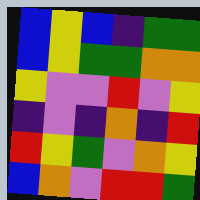[["blue", "yellow", "blue", "indigo", "green", "green"], ["blue", "yellow", "green", "green", "orange", "orange"], ["yellow", "violet", "violet", "red", "violet", "yellow"], ["indigo", "violet", "indigo", "orange", "indigo", "red"], ["red", "yellow", "green", "violet", "orange", "yellow"], ["blue", "orange", "violet", "red", "red", "green"]]